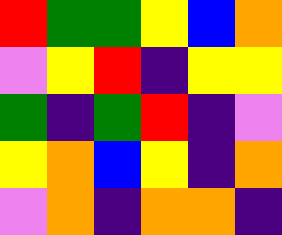[["red", "green", "green", "yellow", "blue", "orange"], ["violet", "yellow", "red", "indigo", "yellow", "yellow"], ["green", "indigo", "green", "red", "indigo", "violet"], ["yellow", "orange", "blue", "yellow", "indigo", "orange"], ["violet", "orange", "indigo", "orange", "orange", "indigo"]]